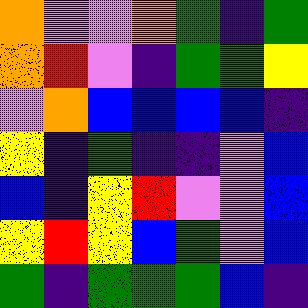[["orange", "violet", "violet", "orange", "green", "indigo", "green"], ["orange", "red", "violet", "indigo", "green", "green", "yellow"], ["violet", "orange", "blue", "blue", "blue", "blue", "indigo"], ["yellow", "indigo", "green", "indigo", "indigo", "violet", "blue"], ["blue", "indigo", "yellow", "red", "violet", "violet", "blue"], ["yellow", "red", "yellow", "blue", "green", "violet", "blue"], ["green", "indigo", "green", "green", "green", "blue", "indigo"]]